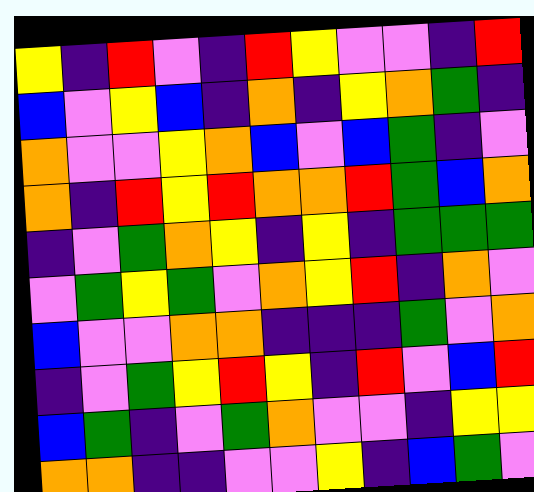[["yellow", "indigo", "red", "violet", "indigo", "red", "yellow", "violet", "violet", "indigo", "red"], ["blue", "violet", "yellow", "blue", "indigo", "orange", "indigo", "yellow", "orange", "green", "indigo"], ["orange", "violet", "violet", "yellow", "orange", "blue", "violet", "blue", "green", "indigo", "violet"], ["orange", "indigo", "red", "yellow", "red", "orange", "orange", "red", "green", "blue", "orange"], ["indigo", "violet", "green", "orange", "yellow", "indigo", "yellow", "indigo", "green", "green", "green"], ["violet", "green", "yellow", "green", "violet", "orange", "yellow", "red", "indigo", "orange", "violet"], ["blue", "violet", "violet", "orange", "orange", "indigo", "indigo", "indigo", "green", "violet", "orange"], ["indigo", "violet", "green", "yellow", "red", "yellow", "indigo", "red", "violet", "blue", "red"], ["blue", "green", "indigo", "violet", "green", "orange", "violet", "violet", "indigo", "yellow", "yellow"], ["orange", "orange", "indigo", "indigo", "violet", "violet", "yellow", "indigo", "blue", "green", "violet"]]